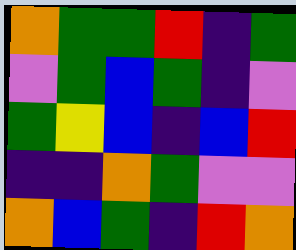[["orange", "green", "green", "red", "indigo", "green"], ["violet", "green", "blue", "green", "indigo", "violet"], ["green", "yellow", "blue", "indigo", "blue", "red"], ["indigo", "indigo", "orange", "green", "violet", "violet"], ["orange", "blue", "green", "indigo", "red", "orange"]]